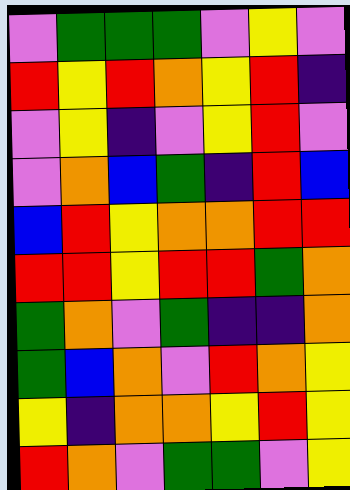[["violet", "green", "green", "green", "violet", "yellow", "violet"], ["red", "yellow", "red", "orange", "yellow", "red", "indigo"], ["violet", "yellow", "indigo", "violet", "yellow", "red", "violet"], ["violet", "orange", "blue", "green", "indigo", "red", "blue"], ["blue", "red", "yellow", "orange", "orange", "red", "red"], ["red", "red", "yellow", "red", "red", "green", "orange"], ["green", "orange", "violet", "green", "indigo", "indigo", "orange"], ["green", "blue", "orange", "violet", "red", "orange", "yellow"], ["yellow", "indigo", "orange", "orange", "yellow", "red", "yellow"], ["red", "orange", "violet", "green", "green", "violet", "yellow"]]